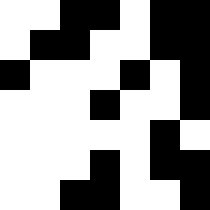[["white", "white", "black", "black", "white", "black", "black"], ["white", "black", "black", "white", "white", "black", "black"], ["black", "white", "white", "white", "black", "white", "black"], ["white", "white", "white", "black", "white", "white", "black"], ["white", "white", "white", "white", "white", "black", "white"], ["white", "white", "white", "black", "white", "black", "black"], ["white", "white", "black", "black", "white", "white", "black"]]